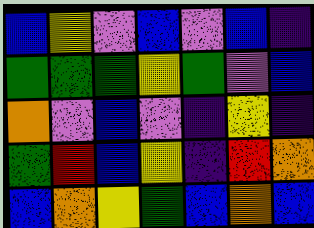[["blue", "yellow", "violet", "blue", "violet", "blue", "indigo"], ["green", "green", "green", "yellow", "green", "violet", "blue"], ["orange", "violet", "blue", "violet", "indigo", "yellow", "indigo"], ["green", "red", "blue", "yellow", "indigo", "red", "orange"], ["blue", "orange", "yellow", "green", "blue", "orange", "blue"]]